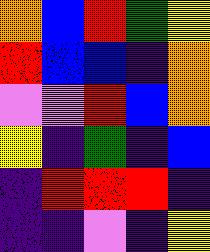[["orange", "blue", "red", "green", "yellow"], ["red", "blue", "blue", "indigo", "orange"], ["violet", "violet", "red", "blue", "orange"], ["yellow", "indigo", "green", "indigo", "blue"], ["indigo", "red", "red", "red", "indigo"], ["indigo", "indigo", "violet", "indigo", "yellow"]]